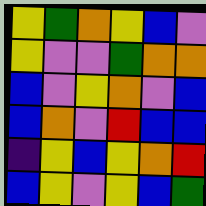[["yellow", "green", "orange", "yellow", "blue", "violet"], ["yellow", "violet", "violet", "green", "orange", "orange"], ["blue", "violet", "yellow", "orange", "violet", "blue"], ["blue", "orange", "violet", "red", "blue", "blue"], ["indigo", "yellow", "blue", "yellow", "orange", "red"], ["blue", "yellow", "violet", "yellow", "blue", "green"]]